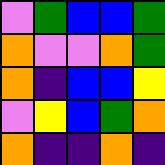[["violet", "green", "blue", "blue", "green"], ["orange", "violet", "violet", "orange", "green"], ["orange", "indigo", "blue", "blue", "yellow"], ["violet", "yellow", "blue", "green", "orange"], ["orange", "indigo", "indigo", "orange", "indigo"]]